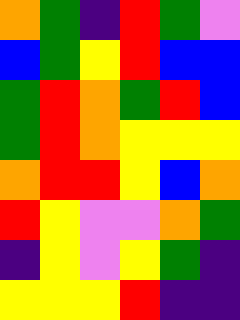[["orange", "green", "indigo", "red", "green", "violet"], ["blue", "green", "yellow", "red", "blue", "blue"], ["green", "red", "orange", "green", "red", "blue"], ["green", "red", "orange", "yellow", "yellow", "yellow"], ["orange", "red", "red", "yellow", "blue", "orange"], ["red", "yellow", "violet", "violet", "orange", "green"], ["indigo", "yellow", "violet", "yellow", "green", "indigo"], ["yellow", "yellow", "yellow", "red", "indigo", "indigo"]]